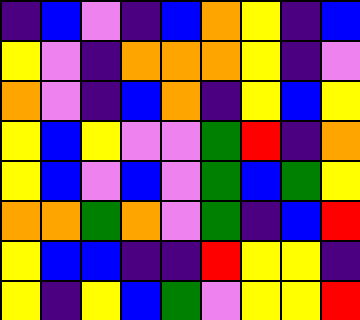[["indigo", "blue", "violet", "indigo", "blue", "orange", "yellow", "indigo", "blue"], ["yellow", "violet", "indigo", "orange", "orange", "orange", "yellow", "indigo", "violet"], ["orange", "violet", "indigo", "blue", "orange", "indigo", "yellow", "blue", "yellow"], ["yellow", "blue", "yellow", "violet", "violet", "green", "red", "indigo", "orange"], ["yellow", "blue", "violet", "blue", "violet", "green", "blue", "green", "yellow"], ["orange", "orange", "green", "orange", "violet", "green", "indigo", "blue", "red"], ["yellow", "blue", "blue", "indigo", "indigo", "red", "yellow", "yellow", "indigo"], ["yellow", "indigo", "yellow", "blue", "green", "violet", "yellow", "yellow", "red"]]